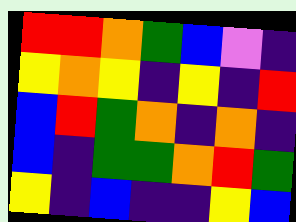[["red", "red", "orange", "green", "blue", "violet", "indigo"], ["yellow", "orange", "yellow", "indigo", "yellow", "indigo", "red"], ["blue", "red", "green", "orange", "indigo", "orange", "indigo"], ["blue", "indigo", "green", "green", "orange", "red", "green"], ["yellow", "indigo", "blue", "indigo", "indigo", "yellow", "blue"]]